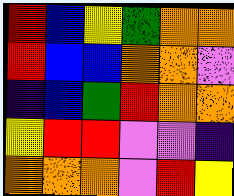[["red", "blue", "yellow", "green", "orange", "orange"], ["red", "blue", "blue", "orange", "orange", "violet"], ["indigo", "blue", "green", "red", "orange", "orange"], ["yellow", "red", "red", "violet", "violet", "indigo"], ["orange", "orange", "orange", "violet", "red", "yellow"]]